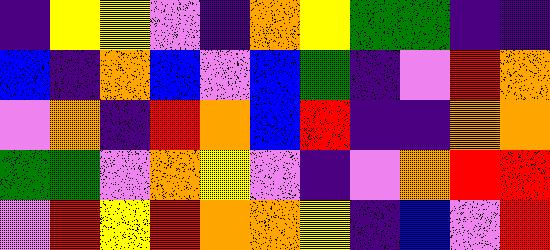[["indigo", "yellow", "yellow", "violet", "indigo", "orange", "yellow", "green", "green", "indigo", "indigo"], ["blue", "indigo", "orange", "blue", "violet", "blue", "green", "indigo", "violet", "red", "orange"], ["violet", "orange", "indigo", "red", "orange", "blue", "red", "indigo", "indigo", "orange", "orange"], ["green", "green", "violet", "orange", "yellow", "violet", "indigo", "violet", "orange", "red", "red"], ["violet", "red", "yellow", "red", "orange", "orange", "yellow", "indigo", "blue", "violet", "red"]]